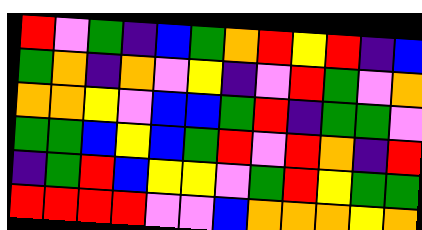[["red", "violet", "green", "indigo", "blue", "green", "orange", "red", "yellow", "red", "indigo", "blue"], ["green", "orange", "indigo", "orange", "violet", "yellow", "indigo", "violet", "red", "green", "violet", "orange"], ["orange", "orange", "yellow", "violet", "blue", "blue", "green", "red", "indigo", "green", "green", "violet"], ["green", "green", "blue", "yellow", "blue", "green", "red", "violet", "red", "orange", "indigo", "red"], ["indigo", "green", "red", "blue", "yellow", "yellow", "violet", "green", "red", "yellow", "green", "green"], ["red", "red", "red", "red", "violet", "violet", "blue", "orange", "orange", "orange", "yellow", "orange"]]